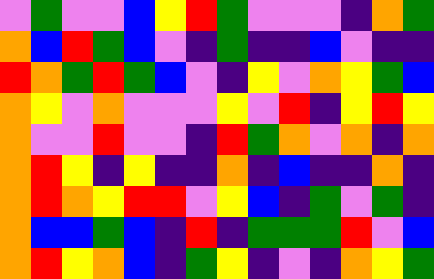[["violet", "green", "violet", "violet", "blue", "yellow", "red", "green", "violet", "violet", "violet", "indigo", "orange", "green"], ["orange", "blue", "red", "green", "blue", "violet", "indigo", "green", "indigo", "indigo", "blue", "violet", "indigo", "indigo"], ["red", "orange", "green", "red", "green", "blue", "violet", "indigo", "yellow", "violet", "orange", "yellow", "green", "blue"], ["orange", "yellow", "violet", "orange", "violet", "violet", "violet", "yellow", "violet", "red", "indigo", "yellow", "red", "yellow"], ["orange", "violet", "violet", "red", "violet", "violet", "indigo", "red", "green", "orange", "violet", "orange", "indigo", "orange"], ["orange", "red", "yellow", "indigo", "yellow", "indigo", "indigo", "orange", "indigo", "blue", "indigo", "indigo", "orange", "indigo"], ["orange", "red", "orange", "yellow", "red", "red", "violet", "yellow", "blue", "indigo", "green", "violet", "green", "indigo"], ["orange", "blue", "blue", "green", "blue", "indigo", "red", "indigo", "green", "green", "green", "red", "violet", "blue"], ["orange", "red", "yellow", "orange", "blue", "indigo", "green", "yellow", "indigo", "violet", "indigo", "orange", "yellow", "green"]]